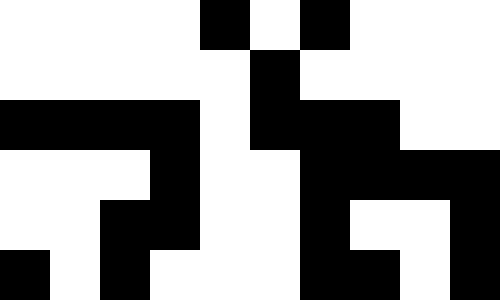[["white", "white", "white", "white", "black", "white", "black", "white", "white", "white"], ["white", "white", "white", "white", "white", "black", "white", "white", "white", "white"], ["black", "black", "black", "black", "white", "black", "black", "black", "white", "white"], ["white", "white", "white", "black", "white", "white", "black", "black", "black", "black"], ["white", "white", "black", "black", "white", "white", "black", "white", "white", "black"], ["black", "white", "black", "white", "white", "white", "black", "black", "white", "black"]]